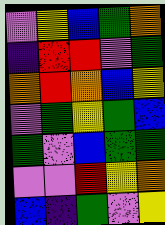[["violet", "yellow", "blue", "green", "orange"], ["indigo", "red", "red", "violet", "green"], ["orange", "red", "orange", "blue", "yellow"], ["violet", "green", "yellow", "green", "blue"], ["green", "violet", "blue", "green", "green"], ["violet", "violet", "red", "yellow", "orange"], ["blue", "indigo", "green", "violet", "yellow"]]